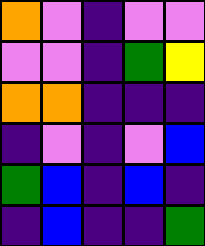[["orange", "violet", "indigo", "violet", "violet"], ["violet", "violet", "indigo", "green", "yellow"], ["orange", "orange", "indigo", "indigo", "indigo"], ["indigo", "violet", "indigo", "violet", "blue"], ["green", "blue", "indigo", "blue", "indigo"], ["indigo", "blue", "indigo", "indigo", "green"]]